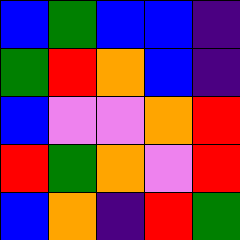[["blue", "green", "blue", "blue", "indigo"], ["green", "red", "orange", "blue", "indigo"], ["blue", "violet", "violet", "orange", "red"], ["red", "green", "orange", "violet", "red"], ["blue", "orange", "indigo", "red", "green"]]